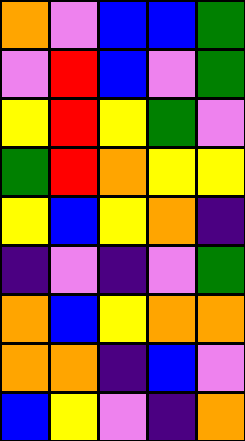[["orange", "violet", "blue", "blue", "green"], ["violet", "red", "blue", "violet", "green"], ["yellow", "red", "yellow", "green", "violet"], ["green", "red", "orange", "yellow", "yellow"], ["yellow", "blue", "yellow", "orange", "indigo"], ["indigo", "violet", "indigo", "violet", "green"], ["orange", "blue", "yellow", "orange", "orange"], ["orange", "orange", "indigo", "blue", "violet"], ["blue", "yellow", "violet", "indigo", "orange"]]